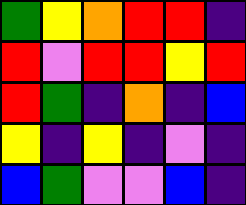[["green", "yellow", "orange", "red", "red", "indigo"], ["red", "violet", "red", "red", "yellow", "red"], ["red", "green", "indigo", "orange", "indigo", "blue"], ["yellow", "indigo", "yellow", "indigo", "violet", "indigo"], ["blue", "green", "violet", "violet", "blue", "indigo"]]